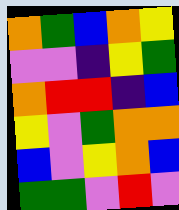[["orange", "green", "blue", "orange", "yellow"], ["violet", "violet", "indigo", "yellow", "green"], ["orange", "red", "red", "indigo", "blue"], ["yellow", "violet", "green", "orange", "orange"], ["blue", "violet", "yellow", "orange", "blue"], ["green", "green", "violet", "red", "violet"]]